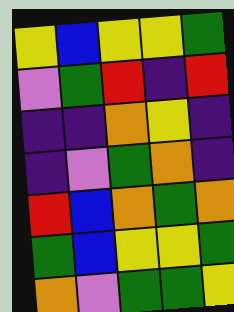[["yellow", "blue", "yellow", "yellow", "green"], ["violet", "green", "red", "indigo", "red"], ["indigo", "indigo", "orange", "yellow", "indigo"], ["indigo", "violet", "green", "orange", "indigo"], ["red", "blue", "orange", "green", "orange"], ["green", "blue", "yellow", "yellow", "green"], ["orange", "violet", "green", "green", "yellow"]]